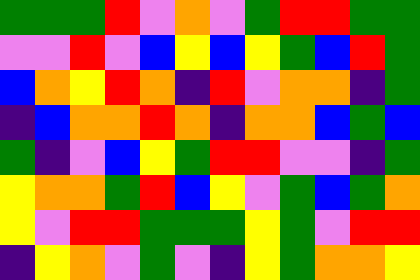[["green", "green", "green", "red", "violet", "orange", "violet", "green", "red", "red", "green", "green"], ["violet", "violet", "red", "violet", "blue", "yellow", "blue", "yellow", "green", "blue", "red", "green"], ["blue", "orange", "yellow", "red", "orange", "indigo", "red", "violet", "orange", "orange", "indigo", "green"], ["indigo", "blue", "orange", "orange", "red", "orange", "indigo", "orange", "orange", "blue", "green", "blue"], ["green", "indigo", "violet", "blue", "yellow", "green", "red", "red", "violet", "violet", "indigo", "green"], ["yellow", "orange", "orange", "green", "red", "blue", "yellow", "violet", "green", "blue", "green", "orange"], ["yellow", "violet", "red", "red", "green", "green", "green", "yellow", "green", "violet", "red", "red"], ["indigo", "yellow", "orange", "violet", "green", "violet", "indigo", "yellow", "green", "orange", "orange", "yellow"]]